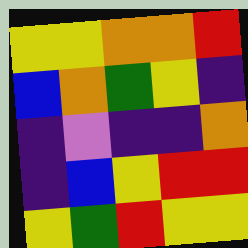[["yellow", "yellow", "orange", "orange", "red"], ["blue", "orange", "green", "yellow", "indigo"], ["indigo", "violet", "indigo", "indigo", "orange"], ["indigo", "blue", "yellow", "red", "red"], ["yellow", "green", "red", "yellow", "yellow"]]